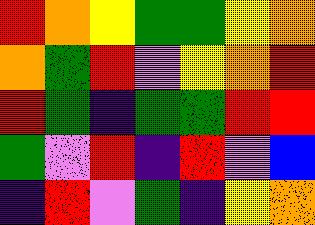[["red", "orange", "yellow", "green", "green", "yellow", "orange"], ["orange", "green", "red", "violet", "yellow", "orange", "red"], ["red", "green", "indigo", "green", "green", "red", "red"], ["green", "violet", "red", "indigo", "red", "violet", "blue"], ["indigo", "red", "violet", "green", "indigo", "yellow", "orange"]]